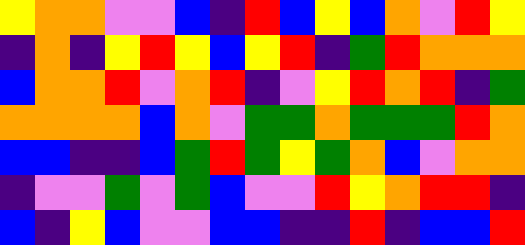[["yellow", "orange", "orange", "violet", "violet", "blue", "indigo", "red", "blue", "yellow", "blue", "orange", "violet", "red", "yellow"], ["indigo", "orange", "indigo", "yellow", "red", "yellow", "blue", "yellow", "red", "indigo", "green", "red", "orange", "orange", "orange"], ["blue", "orange", "orange", "red", "violet", "orange", "red", "indigo", "violet", "yellow", "red", "orange", "red", "indigo", "green"], ["orange", "orange", "orange", "orange", "blue", "orange", "violet", "green", "green", "orange", "green", "green", "green", "red", "orange"], ["blue", "blue", "indigo", "indigo", "blue", "green", "red", "green", "yellow", "green", "orange", "blue", "violet", "orange", "orange"], ["indigo", "violet", "violet", "green", "violet", "green", "blue", "violet", "violet", "red", "yellow", "orange", "red", "red", "indigo"], ["blue", "indigo", "yellow", "blue", "violet", "violet", "blue", "blue", "indigo", "indigo", "red", "indigo", "blue", "blue", "red"]]